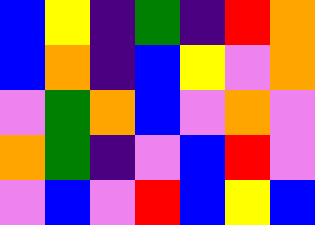[["blue", "yellow", "indigo", "green", "indigo", "red", "orange"], ["blue", "orange", "indigo", "blue", "yellow", "violet", "orange"], ["violet", "green", "orange", "blue", "violet", "orange", "violet"], ["orange", "green", "indigo", "violet", "blue", "red", "violet"], ["violet", "blue", "violet", "red", "blue", "yellow", "blue"]]